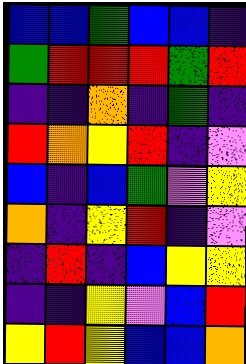[["blue", "blue", "green", "blue", "blue", "indigo"], ["green", "red", "red", "red", "green", "red"], ["indigo", "indigo", "orange", "indigo", "green", "indigo"], ["red", "orange", "yellow", "red", "indigo", "violet"], ["blue", "indigo", "blue", "green", "violet", "yellow"], ["orange", "indigo", "yellow", "red", "indigo", "violet"], ["indigo", "red", "indigo", "blue", "yellow", "yellow"], ["indigo", "indigo", "yellow", "violet", "blue", "red"], ["yellow", "red", "yellow", "blue", "blue", "orange"]]